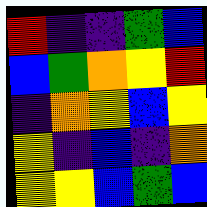[["red", "indigo", "indigo", "green", "blue"], ["blue", "green", "orange", "yellow", "red"], ["indigo", "orange", "yellow", "blue", "yellow"], ["yellow", "indigo", "blue", "indigo", "orange"], ["yellow", "yellow", "blue", "green", "blue"]]